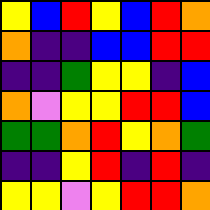[["yellow", "blue", "red", "yellow", "blue", "red", "orange"], ["orange", "indigo", "indigo", "blue", "blue", "red", "red"], ["indigo", "indigo", "green", "yellow", "yellow", "indigo", "blue"], ["orange", "violet", "yellow", "yellow", "red", "red", "blue"], ["green", "green", "orange", "red", "yellow", "orange", "green"], ["indigo", "indigo", "yellow", "red", "indigo", "red", "indigo"], ["yellow", "yellow", "violet", "yellow", "red", "red", "orange"]]